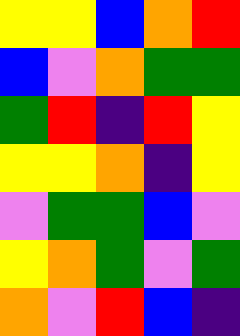[["yellow", "yellow", "blue", "orange", "red"], ["blue", "violet", "orange", "green", "green"], ["green", "red", "indigo", "red", "yellow"], ["yellow", "yellow", "orange", "indigo", "yellow"], ["violet", "green", "green", "blue", "violet"], ["yellow", "orange", "green", "violet", "green"], ["orange", "violet", "red", "blue", "indigo"]]